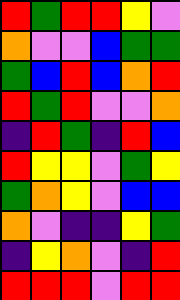[["red", "green", "red", "red", "yellow", "violet"], ["orange", "violet", "violet", "blue", "green", "green"], ["green", "blue", "red", "blue", "orange", "red"], ["red", "green", "red", "violet", "violet", "orange"], ["indigo", "red", "green", "indigo", "red", "blue"], ["red", "yellow", "yellow", "violet", "green", "yellow"], ["green", "orange", "yellow", "violet", "blue", "blue"], ["orange", "violet", "indigo", "indigo", "yellow", "green"], ["indigo", "yellow", "orange", "violet", "indigo", "red"], ["red", "red", "red", "violet", "red", "red"]]